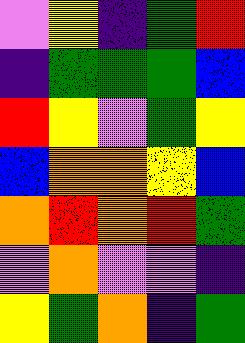[["violet", "yellow", "indigo", "green", "red"], ["indigo", "green", "green", "green", "blue"], ["red", "yellow", "violet", "green", "yellow"], ["blue", "orange", "orange", "yellow", "blue"], ["orange", "red", "orange", "red", "green"], ["violet", "orange", "violet", "violet", "indigo"], ["yellow", "green", "orange", "indigo", "green"]]